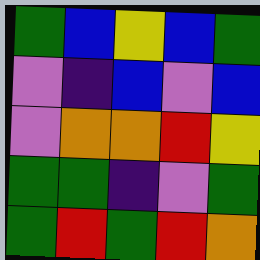[["green", "blue", "yellow", "blue", "green"], ["violet", "indigo", "blue", "violet", "blue"], ["violet", "orange", "orange", "red", "yellow"], ["green", "green", "indigo", "violet", "green"], ["green", "red", "green", "red", "orange"]]